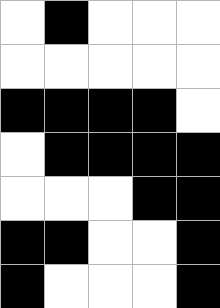[["white", "black", "white", "white", "white"], ["white", "white", "white", "white", "white"], ["black", "black", "black", "black", "white"], ["white", "black", "black", "black", "black"], ["white", "white", "white", "black", "black"], ["black", "black", "white", "white", "black"], ["black", "white", "white", "white", "black"]]